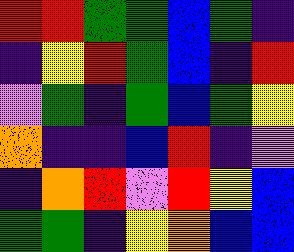[["red", "red", "green", "green", "blue", "green", "indigo"], ["indigo", "yellow", "red", "green", "blue", "indigo", "red"], ["violet", "green", "indigo", "green", "blue", "green", "yellow"], ["orange", "indigo", "indigo", "blue", "red", "indigo", "violet"], ["indigo", "orange", "red", "violet", "red", "yellow", "blue"], ["green", "green", "indigo", "yellow", "orange", "blue", "blue"]]